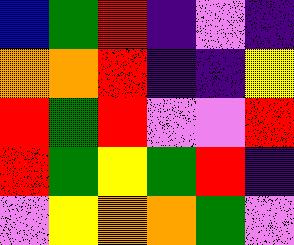[["blue", "green", "red", "indigo", "violet", "indigo"], ["orange", "orange", "red", "indigo", "indigo", "yellow"], ["red", "green", "red", "violet", "violet", "red"], ["red", "green", "yellow", "green", "red", "indigo"], ["violet", "yellow", "orange", "orange", "green", "violet"]]